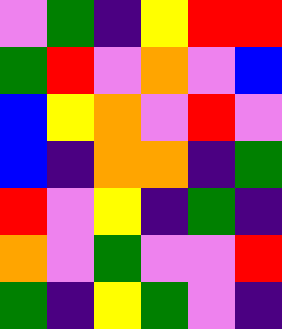[["violet", "green", "indigo", "yellow", "red", "red"], ["green", "red", "violet", "orange", "violet", "blue"], ["blue", "yellow", "orange", "violet", "red", "violet"], ["blue", "indigo", "orange", "orange", "indigo", "green"], ["red", "violet", "yellow", "indigo", "green", "indigo"], ["orange", "violet", "green", "violet", "violet", "red"], ["green", "indigo", "yellow", "green", "violet", "indigo"]]